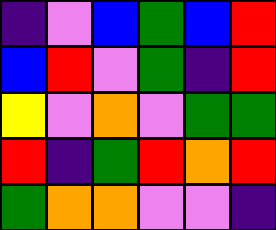[["indigo", "violet", "blue", "green", "blue", "red"], ["blue", "red", "violet", "green", "indigo", "red"], ["yellow", "violet", "orange", "violet", "green", "green"], ["red", "indigo", "green", "red", "orange", "red"], ["green", "orange", "orange", "violet", "violet", "indigo"]]